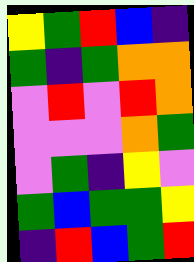[["yellow", "green", "red", "blue", "indigo"], ["green", "indigo", "green", "orange", "orange"], ["violet", "red", "violet", "red", "orange"], ["violet", "violet", "violet", "orange", "green"], ["violet", "green", "indigo", "yellow", "violet"], ["green", "blue", "green", "green", "yellow"], ["indigo", "red", "blue", "green", "red"]]